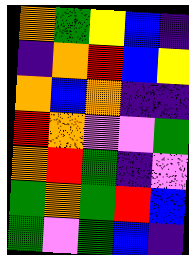[["orange", "green", "yellow", "blue", "indigo"], ["indigo", "orange", "red", "blue", "yellow"], ["orange", "blue", "orange", "indigo", "indigo"], ["red", "orange", "violet", "violet", "green"], ["orange", "red", "green", "indigo", "violet"], ["green", "orange", "green", "red", "blue"], ["green", "violet", "green", "blue", "indigo"]]